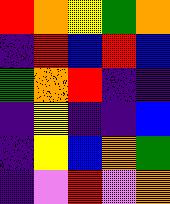[["red", "orange", "yellow", "green", "orange"], ["indigo", "red", "blue", "red", "blue"], ["green", "orange", "red", "indigo", "indigo"], ["indigo", "yellow", "indigo", "indigo", "blue"], ["indigo", "yellow", "blue", "orange", "green"], ["indigo", "violet", "red", "violet", "orange"]]